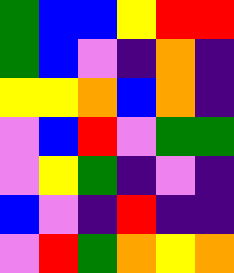[["green", "blue", "blue", "yellow", "red", "red"], ["green", "blue", "violet", "indigo", "orange", "indigo"], ["yellow", "yellow", "orange", "blue", "orange", "indigo"], ["violet", "blue", "red", "violet", "green", "green"], ["violet", "yellow", "green", "indigo", "violet", "indigo"], ["blue", "violet", "indigo", "red", "indigo", "indigo"], ["violet", "red", "green", "orange", "yellow", "orange"]]